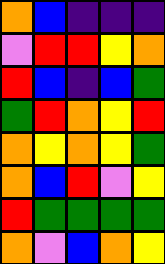[["orange", "blue", "indigo", "indigo", "indigo"], ["violet", "red", "red", "yellow", "orange"], ["red", "blue", "indigo", "blue", "green"], ["green", "red", "orange", "yellow", "red"], ["orange", "yellow", "orange", "yellow", "green"], ["orange", "blue", "red", "violet", "yellow"], ["red", "green", "green", "green", "green"], ["orange", "violet", "blue", "orange", "yellow"]]